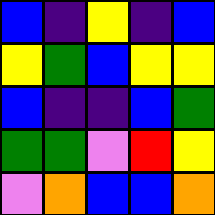[["blue", "indigo", "yellow", "indigo", "blue"], ["yellow", "green", "blue", "yellow", "yellow"], ["blue", "indigo", "indigo", "blue", "green"], ["green", "green", "violet", "red", "yellow"], ["violet", "orange", "blue", "blue", "orange"]]